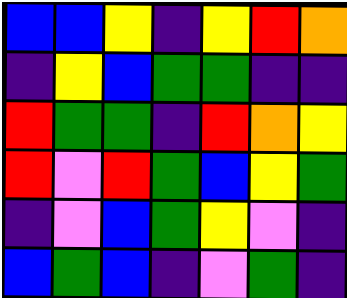[["blue", "blue", "yellow", "indigo", "yellow", "red", "orange"], ["indigo", "yellow", "blue", "green", "green", "indigo", "indigo"], ["red", "green", "green", "indigo", "red", "orange", "yellow"], ["red", "violet", "red", "green", "blue", "yellow", "green"], ["indigo", "violet", "blue", "green", "yellow", "violet", "indigo"], ["blue", "green", "blue", "indigo", "violet", "green", "indigo"]]